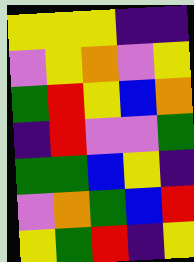[["yellow", "yellow", "yellow", "indigo", "indigo"], ["violet", "yellow", "orange", "violet", "yellow"], ["green", "red", "yellow", "blue", "orange"], ["indigo", "red", "violet", "violet", "green"], ["green", "green", "blue", "yellow", "indigo"], ["violet", "orange", "green", "blue", "red"], ["yellow", "green", "red", "indigo", "yellow"]]